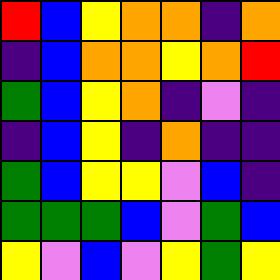[["red", "blue", "yellow", "orange", "orange", "indigo", "orange"], ["indigo", "blue", "orange", "orange", "yellow", "orange", "red"], ["green", "blue", "yellow", "orange", "indigo", "violet", "indigo"], ["indigo", "blue", "yellow", "indigo", "orange", "indigo", "indigo"], ["green", "blue", "yellow", "yellow", "violet", "blue", "indigo"], ["green", "green", "green", "blue", "violet", "green", "blue"], ["yellow", "violet", "blue", "violet", "yellow", "green", "yellow"]]